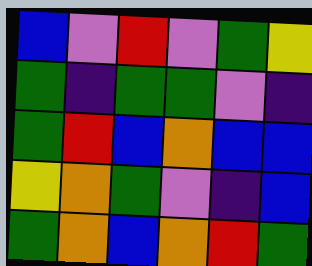[["blue", "violet", "red", "violet", "green", "yellow"], ["green", "indigo", "green", "green", "violet", "indigo"], ["green", "red", "blue", "orange", "blue", "blue"], ["yellow", "orange", "green", "violet", "indigo", "blue"], ["green", "orange", "blue", "orange", "red", "green"]]